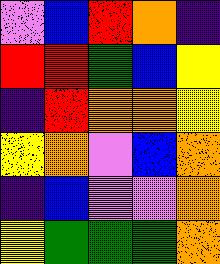[["violet", "blue", "red", "orange", "indigo"], ["red", "red", "green", "blue", "yellow"], ["indigo", "red", "orange", "orange", "yellow"], ["yellow", "orange", "violet", "blue", "orange"], ["indigo", "blue", "violet", "violet", "orange"], ["yellow", "green", "green", "green", "orange"]]